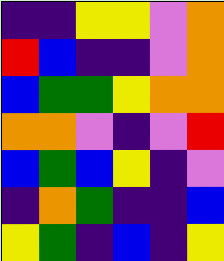[["indigo", "indigo", "yellow", "yellow", "violet", "orange"], ["red", "blue", "indigo", "indigo", "violet", "orange"], ["blue", "green", "green", "yellow", "orange", "orange"], ["orange", "orange", "violet", "indigo", "violet", "red"], ["blue", "green", "blue", "yellow", "indigo", "violet"], ["indigo", "orange", "green", "indigo", "indigo", "blue"], ["yellow", "green", "indigo", "blue", "indigo", "yellow"]]